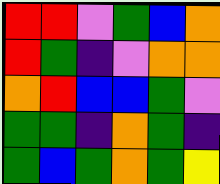[["red", "red", "violet", "green", "blue", "orange"], ["red", "green", "indigo", "violet", "orange", "orange"], ["orange", "red", "blue", "blue", "green", "violet"], ["green", "green", "indigo", "orange", "green", "indigo"], ["green", "blue", "green", "orange", "green", "yellow"]]